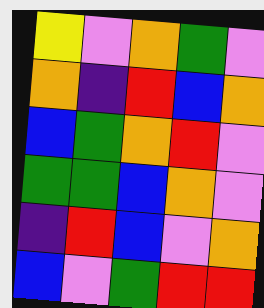[["yellow", "violet", "orange", "green", "violet"], ["orange", "indigo", "red", "blue", "orange"], ["blue", "green", "orange", "red", "violet"], ["green", "green", "blue", "orange", "violet"], ["indigo", "red", "blue", "violet", "orange"], ["blue", "violet", "green", "red", "red"]]